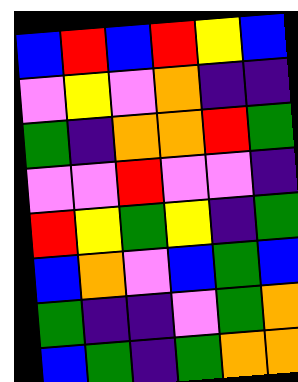[["blue", "red", "blue", "red", "yellow", "blue"], ["violet", "yellow", "violet", "orange", "indigo", "indigo"], ["green", "indigo", "orange", "orange", "red", "green"], ["violet", "violet", "red", "violet", "violet", "indigo"], ["red", "yellow", "green", "yellow", "indigo", "green"], ["blue", "orange", "violet", "blue", "green", "blue"], ["green", "indigo", "indigo", "violet", "green", "orange"], ["blue", "green", "indigo", "green", "orange", "orange"]]